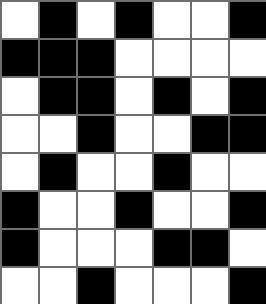[["white", "black", "white", "black", "white", "white", "black"], ["black", "black", "black", "white", "white", "white", "white"], ["white", "black", "black", "white", "black", "white", "black"], ["white", "white", "black", "white", "white", "black", "black"], ["white", "black", "white", "white", "black", "white", "white"], ["black", "white", "white", "black", "white", "white", "black"], ["black", "white", "white", "white", "black", "black", "white"], ["white", "white", "black", "white", "white", "white", "black"]]